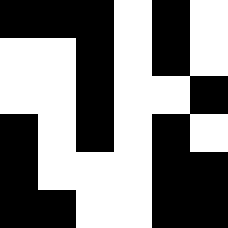[["black", "black", "black", "white", "black", "white"], ["white", "white", "black", "white", "black", "white"], ["white", "white", "black", "white", "white", "black"], ["black", "white", "black", "white", "black", "white"], ["black", "white", "white", "white", "black", "black"], ["black", "black", "white", "white", "black", "black"]]